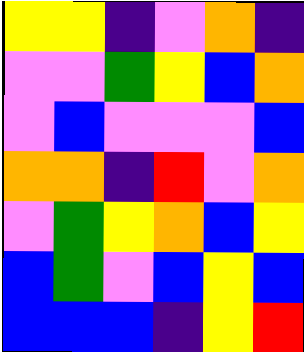[["yellow", "yellow", "indigo", "violet", "orange", "indigo"], ["violet", "violet", "green", "yellow", "blue", "orange"], ["violet", "blue", "violet", "violet", "violet", "blue"], ["orange", "orange", "indigo", "red", "violet", "orange"], ["violet", "green", "yellow", "orange", "blue", "yellow"], ["blue", "green", "violet", "blue", "yellow", "blue"], ["blue", "blue", "blue", "indigo", "yellow", "red"]]